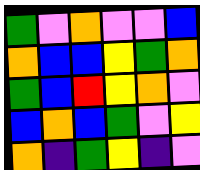[["green", "violet", "orange", "violet", "violet", "blue"], ["orange", "blue", "blue", "yellow", "green", "orange"], ["green", "blue", "red", "yellow", "orange", "violet"], ["blue", "orange", "blue", "green", "violet", "yellow"], ["orange", "indigo", "green", "yellow", "indigo", "violet"]]